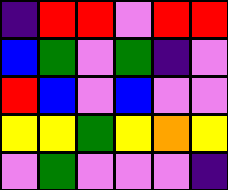[["indigo", "red", "red", "violet", "red", "red"], ["blue", "green", "violet", "green", "indigo", "violet"], ["red", "blue", "violet", "blue", "violet", "violet"], ["yellow", "yellow", "green", "yellow", "orange", "yellow"], ["violet", "green", "violet", "violet", "violet", "indigo"]]